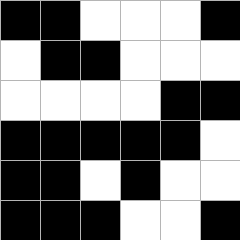[["black", "black", "white", "white", "white", "black"], ["white", "black", "black", "white", "white", "white"], ["white", "white", "white", "white", "black", "black"], ["black", "black", "black", "black", "black", "white"], ["black", "black", "white", "black", "white", "white"], ["black", "black", "black", "white", "white", "black"]]